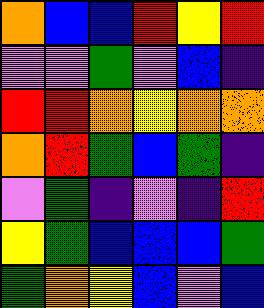[["orange", "blue", "blue", "red", "yellow", "red"], ["violet", "violet", "green", "violet", "blue", "indigo"], ["red", "red", "orange", "yellow", "orange", "orange"], ["orange", "red", "green", "blue", "green", "indigo"], ["violet", "green", "indigo", "violet", "indigo", "red"], ["yellow", "green", "blue", "blue", "blue", "green"], ["green", "orange", "yellow", "blue", "violet", "blue"]]